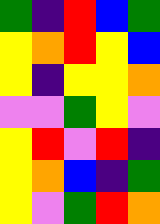[["green", "indigo", "red", "blue", "green"], ["yellow", "orange", "red", "yellow", "blue"], ["yellow", "indigo", "yellow", "yellow", "orange"], ["violet", "violet", "green", "yellow", "violet"], ["yellow", "red", "violet", "red", "indigo"], ["yellow", "orange", "blue", "indigo", "green"], ["yellow", "violet", "green", "red", "orange"]]